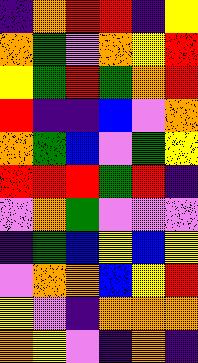[["indigo", "orange", "red", "red", "indigo", "yellow"], ["orange", "green", "violet", "orange", "yellow", "red"], ["yellow", "green", "red", "green", "orange", "red"], ["red", "indigo", "indigo", "blue", "violet", "orange"], ["orange", "green", "blue", "violet", "green", "yellow"], ["red", "red", "red", "green", "red", "indigo"], ["violet", "orange", "green", "violet", "violet", "violet"], ["indigo", "green", "blue", "yellow", "blue", "yellow"], ["violet", "orange", "orange", "blue", "yellow", "red"], ["yellow", "violet", "indigo", "orange", "orange", "orange"], ["orange", "yellow", "violet", "indigo", "orange", "indigo"]]